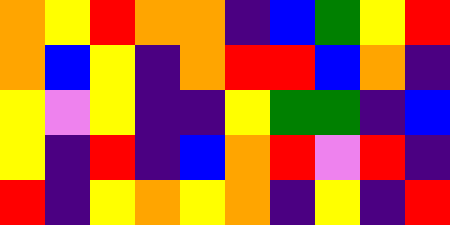[["orange", "yellow", "red", "orange", "orange", "indigo", "blue", "green", "yellow", "red"], ["orange", "blue", "yellow", "indigo", "orange", "red", "red", "blue", "orange", "indigo"], ["yellow", "violet", "yellow", "indigo", "indigo", "yellow", "green", "green", "indigo", "blue"], ["yellow", "indigo", "red", "indigo", "blue", "orange", "red", "violet", "red", "indigo"], ["red", "indigo", "yellow", "orange", "yellow", "orange", "indigo", "yellow", "indigo", "red"]]